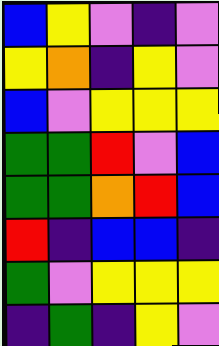[["blue", "yellow", "violet", "indigo", "violet"], ["yellow", "orange", "indigo", "yellow", "violet"], ["blue", "violet", "yellow", "yellow", "yellow"], ["green", "green", "red", "violet", "blue"], ["green", "green", "orange", "red", "blue"], ["red", "indigo", "blue", "blue", "indigo"], ["green", "violet", "yellow", "yellow", "yellow"], ["indigo", "green", "indigo", "yellow", "violet"]]